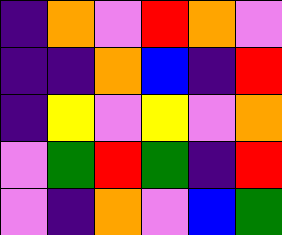[["indigo", "orange", "violet", "red", "orange", "violet"], ["indigo", "indigo", "orange", "blue", "indigo", "red"], ["indigo", "yellow", "violet", "yellow", "violet", "orange"], ["violet", "green", "red", "green", "indigo", "red"], ["violet", "indigo", "orange", "violet", "blue", "green"]]